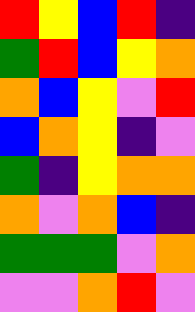[["red", "yellow", "blue", "red", "indigo"], ["green", "red", "blue", "yellow", "orange"], ["orange", "blue", "yellow", "violet", "red"], ["blue", "orange", "yellow", "indigo", "violet"], ["green", "indigo", "yellow", "orange", "orange"], ["orange", "violet", "orange", "blue", "indigo"], ["green", "green", "green", "violet", "orange"], ["violet", "violet", "orange", "red", "violet"]]